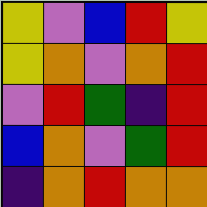[["yellow", "violet", "blue", "red", "yellow"], ["yellow", "orange", "violet", "orange", "red"], ["violet", "red", "green", "indigo", "red"], ["blue", "orange", "violet", "green", "red"], ["indigo", "orange", "red", "orange", "orange"]]